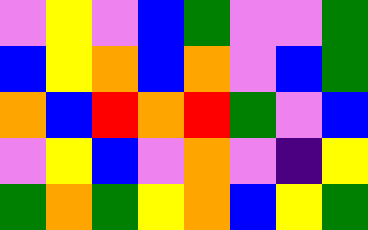[["violet", "yellow", "violet", "blue", "green", "violet", "violet", "green"], ["blue", "yellow", "orange", "blue", "orange", "violet", "blue", "green"], ["orange", "blue", "red", "orange", "red", "green", "violet", "blue"], ["violet", "yellow", "blue", "violet", "orange", "violet", "indigo", "yellow"], ["green", "orange", "green", "yellow", "orange", "blue", "yellow", "green"]]